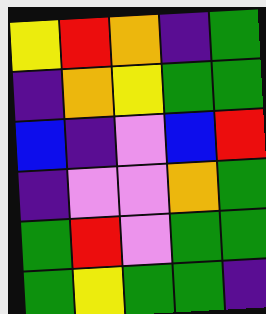[["yellow", "red", "orange", "indigo", "green"], ["indigo", "orange", "yellow", "green", "green"], ["blue", "indigo", "violet", "blue", "red"], ["indigo", "violet", "violet", "orange", "green"], ["green", "red", "violet", "green", "green"], ["green", "yellow", "green", "green", "indigo"]]